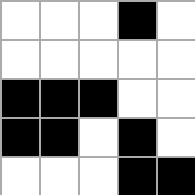[["white", "white", "white", "black", "white"], ["white", "white", "white", "white", "white"], ["black", "black", "black", "white", "white"], ["black", "black", "white", "black", "white"], ["white", "white", "white", "black", "black"]]